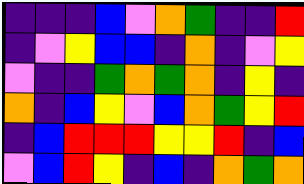[["indigo", "indigo", "indigo", "blue", "violet", "orange", "green", "indigo", "indigo", "red"], ["indigo", "violet", "yellow", "blue", "blue", "indigo", "orange", "indigo", "violet", "yellow"], ["violet", "indigo", "indigo", "green", "orange", "green", "orange", "indigo", "yellow", "indigo"], ["orange", "indigo", "blue", "yellow", "violet", "blue", "orange", "green", "yellow", "red"], ["indigo", "blue", "red", "red", "red", "yellow", "yellow", "red", "indigo", "blue"], ["violet", "blue", "red", "yellow", "indigo", "blue", "indigo", "orange", "green", "orange"]]